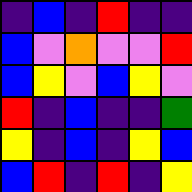[["indigo", "blue", "indigo", "red", "indigo", "indigo"], ["blue", "violet", "orange", "violet", "violet", "red"], ["blue", "yellow", "violet", "blue", "yellow", "violet"], ["red", "indigo", "blue", "indigo", "indigo", "green"], ["yellow", "indigo", "blue", "indigo", "yellow", "blue"], ["blue", "red", "indigo", "red", "indigo", "yellow"]]